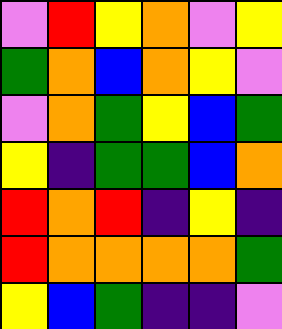[["violet", "red", "yellow", "orange", "violet", "yellow"], ["green", "orange", "blue", "orange", "yellow", "violet"], ["violet", "orange", "green", "yellow", "blue", "green"], ["yellow", "indigo", "green", "green", "blue", "orange"], ["red", "orange", "red", "indigo", "yellow", "indigo"], ["red", "orange", "orange", "orange", "orange", "green"], ["yellow", "blue", "green", "indigo", "indigo", "violet"]]